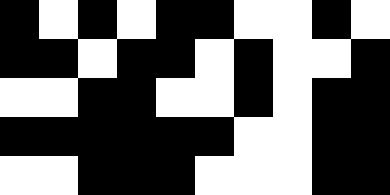[["black", "white", "black", "white", "black", "black", "white", "white", "black", "white"], ["black", "black", "white", "black", "black", "white", "black", "white", "white", "black"], ["white", "white", "black", "black", "white", "white", "black", "white", "black", "black"], ["black", "black", "black", "black", "black", "black", "white", "white", "black", "black"], ["white", "white", "black", "black", "black", "white", "white", "white", "black", "black"]]